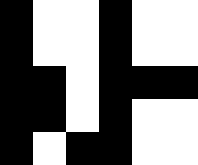[["black", "white", "white", "black", "white", "white"], ["black", "white", "white", "black", "white", "white"], ["black", "black", "white", "black", "black", "black"], ["black", "black", "white", "black", "white", "white"], ["black", "white", "black", "black", "white", "white"]]